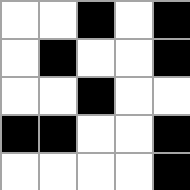[["white", "white", "black", "white", "black"], ["white", "black", "white", "white", "black"], ["white", "white", "black", "white", "white"], ["black", "black", "white", "white", "black"], ["white", "white", "white", "white", "black"]]